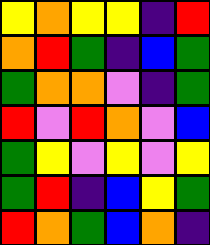[["yellow", "orange", "yellow", "yellow", "indigo", "red"], ["orange", "red", "green", "indigo", "blue", "green"], ["green", "orange", "orange", "violet", "indigo", "green"], ["red", "violet", "red", "orange", "violet", "blue"], ["green", "yellow", "violet", "yellow", "violet", "yellow"], ["green", "red", "indigo", "blue", "yellow", "green"], ["red", "orange", "green", "blue", "orange", "indigo"]]